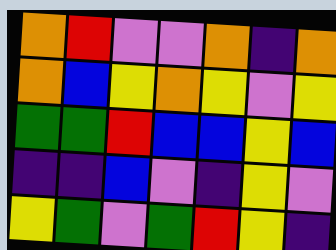[["orange", "red", "violet", "violet", "orange", "indigo", "orange"], ["orange", "blue", "yellow", "orange", "yellow", "violet", "yellow"], ["green", "green", "red", "blue", "blue", "yellow", "blue"], ["indigo", "indigo", "blue", "violet", "indigo", "yellow", "violet"], ["yellow", "green", "violet", "green", "red", "yellow", "indigo"]]